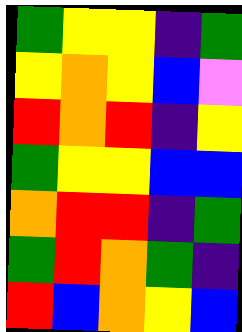[["green", "yellow", "yellow", "indigo", "green"], ["yellow", "orange", "yellow", "blue", "violet"], ["red", "orange", "red", "indigo", "yellow"], ["green", "yellow", "yellow", "blue", "blue"], ["orange", "red", "red", "indigo", "green"], ["green", "red", "orange", "green", "indigo"], ["red", "blue", "orange", "yellow", "blue"]]